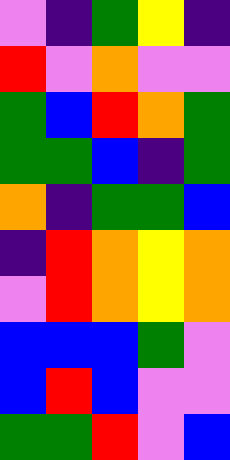[["violet", "indigo", "green", "yellow", "indigo"], ["red", "violet", "orange", "violet", "violet"], ["green", "blue", "red", "orange", "green"], ["green", "green", "blue", "indigo", "green"], ["orange", "indigo", "green", "green", "blue"], ["indigo", "red", "orange", "yellow", "orange"], ["violet", "red", "orange", "yellow", "orange"], ["blue", "blue", "blue", "green", "violet"], ["blue", "red", "blue", "violet", "violet"], ["green", "green", "red", "violet", "blue"]]